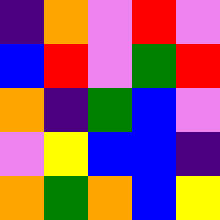[["indigo", "orange", "violet", "red", "violet"], ["blue", "red", "violet", "green", "red"], ["orange", "indigo", "green", "blue", "violet"], ["violet", "yellow", "blue", "blue", "indigo"], ["orange", "green", "orange", "blue", "yellow"]]